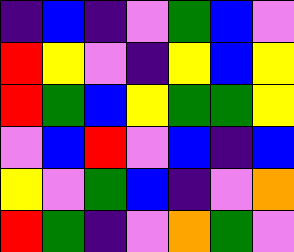[["indigo", "blue", "indigo", "violet", "green", "blue", "violet"], ["red", "yellow", "violet", "indigo", "yellow", "blue", "yellow"], ["red", "green", "blue", "yellow", "green", "green", "yellow"], ["violet", "blue", "red", "violet", "blue", "indigo", "blue"], ["yellow", "violet", "green", "blue", "indigo", "violet", "orange"], ["red", "green", "indigo", "violet", "orange", "green", "violet"]]